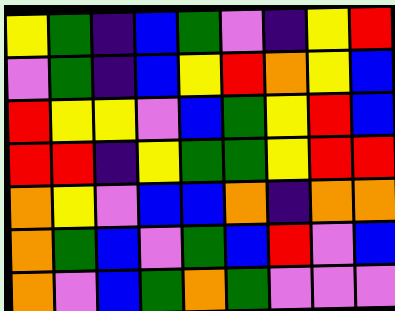[["yellow", "green", "indigo", "blue", "green", "violet", "indigo", "yellow", "red"], ["violet", "green", "indigo", "blue", "yellow", "red", "orange", "yellow", "blue"], ["red", "yellow", "yellow", "violet", "blue", "green", "yellow", "red", "blue"], ["red", "red", "indigo", "yellow", "green", "green", "yellow", "red", "red"], ["orange", "yellow", "violet", "blue", "blue", "orange", "indigo", "orange", "orange"], ["orange", "green", "blue", "violet", "green", "blue", "red", "violet", "blue"], ["orange", "violet", "blue", "green", "orange", "green", "violet", "violet", "violet"]]